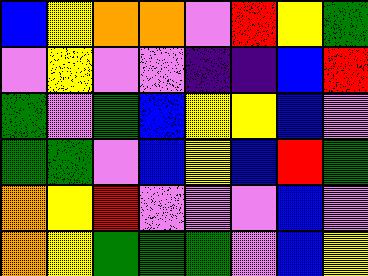[["blue", "yellow", "orange", "orange", "violet", "red", "yellow", "green"], ["violet", "yellow", "violet", "violet", "indigo", "indigo", "blue", "red"], ["green", "violet", "green", "blue", "yellow", "yellow", "blue", "violet"], ["green", "green", "violet", "blue", "yellow", "blue", "red", "green"], ["orange", "yellow", "red", "violet", "violet", "violet", "blue", "violet"], ["orange", "yellow", "green", "green", "green", "violet", "blue", "yellow"]]